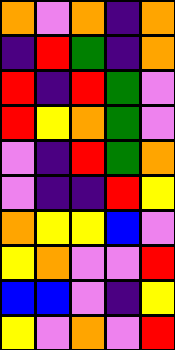[["orange", "violet", "orange", "indigo", "orange"], ["indigo", "red", "green", "indigo", "orange"], ["red", "indigo", "red", "green", "violet"], ["red", "yellow", "orange", "green", "violet"], ["violet", "indigo", "red", "green", "orange"], ["violet", "indigo", "indigo", "red", "yellow"], ["orange", "yellow", "yellow", "blue", "violet"], ["yellow", "orange", "violet", "violet", "red"], ["blue", "blue", "violet", "indigo", "yellow"], ["yellow", "violet", "orange", "violet", "red"]]